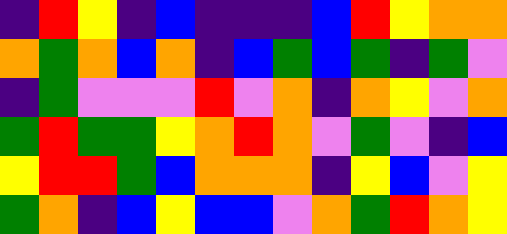[["indigo", "red", "yellow", "indigo", "blue", "indigo", "indigo", "indigo", "blue", "red", "yellow", "orange", "orange"], ["orange", "green", "orange", "blue", "orange", "indigo", "blue", "green", "blue", "green", "indigo", "green", "violet"], ["indigo", "green", "violet", "violet", "violet", "red", "violet", "orange", "indigo", "orange", "yellow", "violet", "orange"], ["green", "red", "green", "green", "yellow", "orange", "red", "orange", "violet", "green", "violet", "indigo", "blue"], ["yellow", "red", "red", "green", "blue", "orange", "orange", "orange", "indigo", "yellow", "blue", "violet", "yellow"], ["green", "orange", "indigo", "blue", "yellow", "blue", "blue", "violet", "orange", "green", "red", "orange", "yellow"]]